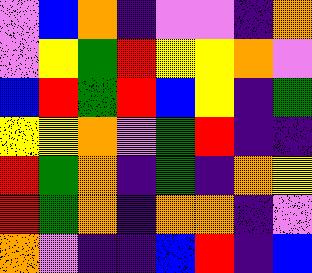[["violet", "blue", "orange", "indigo", "violet", "violet", "indigo", "orange"], ["violet", "yellow", "green", "red", "yellow", "yellow", "orange", "violet"], ["blue", "red", "green", "red", "blue", "yellow", "indigo", "green"], ["yellow", "yellow", "orange", "violet", "green", "red", "indigo", "indigo"], ["red", "green", "orange", "indigo", "green", "indigo", "orange", "yellow"], ["red", "green", "orange", "indigo", "orange", "orange", "indigo", "violet"], ["orange", "violet", "indigo", "indigo", "blue", "red", "indigo", "blue"]]